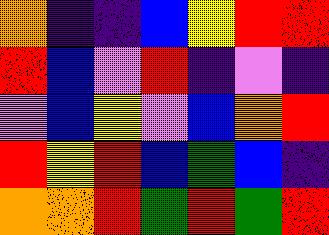[["orange", "indigo", "indigo", "blue", "yellow", "red", "red"], ["red", "blue", "violet", "red", "indigo", "violet", "indigo"], ["violet", "blue", "yellow", "violet", "blue", "orange", "red"], ["red", "yellow", "red", "blue", "green", "blue", "indigo"], ["orange", "orange", "red", "green", "red", "green", "red"]]